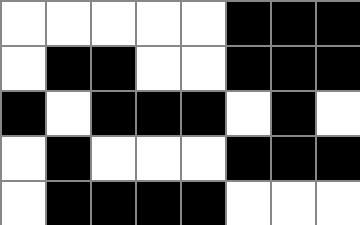[["white", "white", "white", "white", "white", "black", "black", "black"], ["white", "black", "black", "white", "white", "black", "black", "black"], ["black", "white", "black", "black", "black", "white", "black", "white"], ["white", "black", "white", "white", "white", "black", "black", "black"], ["white", "black", "black", "black", "black", "white", "white", "white"]]